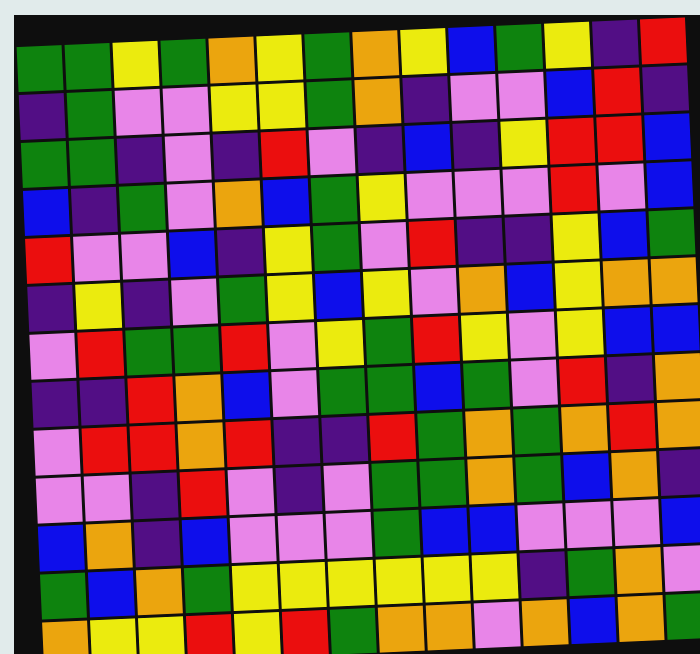[["green", "green", "yellow", "green", "orange", "yellow", "green", "orange", "yellow", "blue", "green", "yellow", "indigo", "red"], ["indigo", "green", "violet", "violet", "yellow", "yellow", "green", "orange", "indigo", "violet", "violet", "blue", "red", "indigo"], ["green", "green", "indigo", "violet", "indigo", "red", "violet", "indigo", "blue", "indigo", "yellow", "red", "red", "blue"], ["blue", "indigo", "green", "violet", "orange", "blue", "green", "yellow", "violet", "violet", "violet", "red", "violet", "blue"], ["red", "violet", "violet", "blue", "indigo", "yellow", "green", "violet", "red", "indigo", "indigo", "yellow", "blue", "green"], ["indigo", "yellow", "indigo", "violet", "green", "yellow", "blue", "yellow", "violet", "orange", "blue", "yellow", "orange", "orange"], ["violet", "red", "green", "green", "red", "violet", "yellow", "green", "red", "yellow", "violet", "yellow", "blue", "blue"], ["indigo", "indigo", "red", "orange", "blue", "violet", "green", "green", "blue", "green", "violet", "red", "indigo", "orange"], ["violet", "red", "red", "orange", "red", "indigo", "indigo", "red", "green", "orange", "green", "orange", "red", "orange"], ["violet", "violet", "indigo", "red", "violet", "indigo", "violet", "green", "green", "orange", "green", "blue", "orange", "indigo"], ["blue", "orange", "indigo", "blue", "violet", "violet", "violet", "green", "blue", "blue", "violet", "violet", "violet", "blue"], ["green", "blue", "orange", "green", "yellow", "yellow", "yellow", "yellow", "yellow", "yellow", "indigo", "green", "orange", "violet"], ["orange", "yellow", "yellow", "red", "yellow", "red", "green", "orange", "orange", "violet", "orange", "blue", "orange", "green"]]